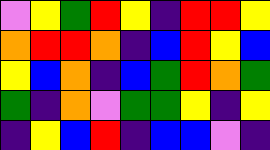[["violet", "yellow", "green", "red", "yellow", "indigo", "red", "red", "yellow"], ["orange", "red", "red", "orange", "indigo", "blue", "red", "yellow", "blue"], ["yellow", "blue", "orange", "indigo", "blue", "green", "red", "orange", "green"], ["green", "indigo", "orange", "violet", "green", "green", "yellow", "indigo", "yellow"], ["indigo", "yellow", "blue", "red", "indigo", "blue", "blue", "violet", "indigo"]]